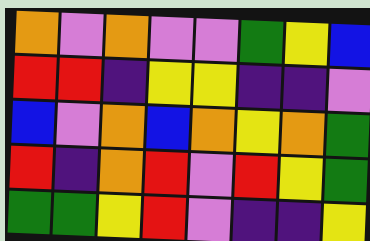[["orange", "violet", "orange", "violet", "violet", "green", "yellow", "blue"], ["red", "red", "indigo", "yellow", "yellow", "indigo", "indigo", "violet"], ["blue", "violet", "orange", "blue", "orange", "yellow", "orange", "green"], ["red", "indigo", "orange", "red", "violet", "red", "yellow", "green"], ["green", "green", "yellow", "red", "violet", "indigo", "indigo", "yellow"]]